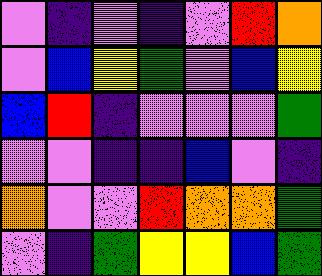[["violet", "indigo", "violet", "indigo", "violet", "red", "orange"], ["violet", "blue", "yellow", "green", "violet", "blue", "yellow"], ["blue", "red", "indigo", "violet", "violet", "violet", "green"], ["violet", "violet", "indigo", "indigo", "blue", "violet", "indigo"], ["orange", "violet", "violet", "red", "orange", "orange", "green"], ["violet", "indigo", "green", "yellow", "yellow", "blue", "green"]]